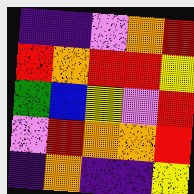[["indigo", "indigo", "violet", "orange", "red"], ["red", "orange", "red", "red", "yellow"], ["green", "blue", "yellow", "violet", "red"], ["violet", "red", "orange", "orange", "red"], ["indigo", "orange", "indigo", "indigo", "yellow"]]